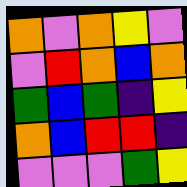[["orange", "violet", "orange", "yellow", "violet"], ["violet", "red", "orange", "blue", "orange"], ["green", "blue", "green", "indigo", "yellow"], ["orange", "blue", "red", "red", "indigo"], ["violet", "violet", "violet", "green", "yellow"]]